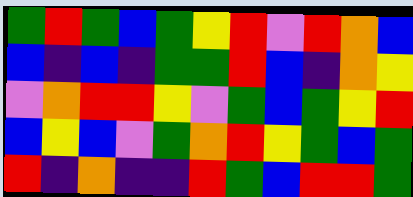[["green", "red", "green", "blue", "green", "yellow", "red", "violet", "red", "orange", "blue"], ["blue", "indigo", "blue", "indigo", "green", "green", "red", "blue", "indigo", "orange", "yellow"], ["violet", "orange", "red", "red", "yellow", "violet", "green", "blue", "green", "yellow", "red"], ["blue", "yellow", "blue", "violet", "green", "orange", "red", "yellow", "green", "blue", "green"], ["red", "indigo", "orange", "indigo", "indigo", "red", "green", "blue", "red", "red", "green"]]